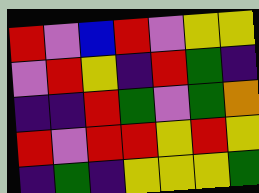[["red", "violet", "blue", "red", "violet", "yellow", "yellow"], ["violet", "red", "yellow", "indigo", "red", "green", "indigo"], ["indigo", "indigo", "red", "green", "violet", "green", "orange"], ["red", "violet", "red", "red", "yellow", "red", "yellow"], ["indigo", "green", "indigo", "yellow", "yellow", "yellow", "green"]]